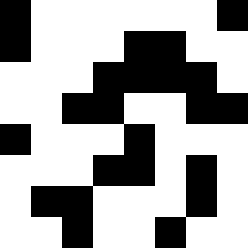[["black", "white", "white", "white", "white", "white", "white", "black"], ["black", "white", "white", "white", "black", "black", "white", "white"], ["white", "white", "white", "black", "black", "black", "black", "white"], ["white", "white", "black", "black", "white", "white", "black", "black"], ["black", "white", "white", "white", "black", "white", "white", "white"], ["white", "white", "white", "black", "black", "white", "black", "white"], ["white", "black", "black", "white", "white", "white", "black", "white"], ["white", "white", "black", "white", "white", "black", "white", "white"]]